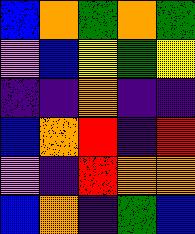[["blue", "orange", "green", "orange", "green"], ["violet", "blue", "yellow", "green", "yellow"], ["indigo", "indigo", "orange", "indigo", "indigo"], ["blue", "orange", "red", "indigo", "red"], ["violet", "indigo", "red", "orange", "orange"], ["blue", "orange", "indigo", "green", "blue"]]